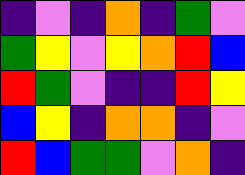[["indigo", "violet", "indigo", "orange", "indigo", "green", "violet"], ["green", "yellow", "violet", "yellow", "orange", "red", "blue"], ["red", "green", "violet", "indigo", "indigo", "red", "yellow"], ["blue", "yellow", "indigo", "orange", "orange", "indigo", "violet"], ["red", "blue", "green", "green", "violet", "orange", "indigo"]]